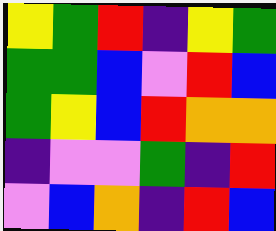[["yellow", "green", "red", "indigo", "yellow", "green"], ["green", "green", "blue", "violet", "red", "blue"], ["green", "yellow", "blue", "red", "orange", "orange"], ["indigo", "violet", "violet", "green", "indigo", "red"], ["violet", "blue", "orange", "indigo", "red", "blue"]]